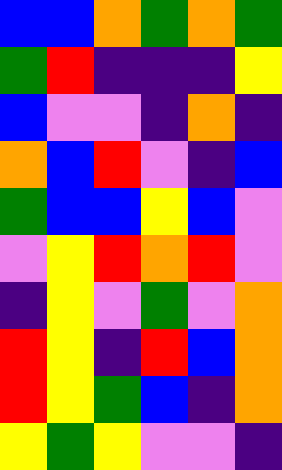[["blue", "blue", "orange", "green", "orange", "green"], ["green", "red", "indigo", "indigo", "indigo", "yellow"], ["blue", "violet", "violet", "indigo", "orange", "indigo"], ["orange", "blue", "red", "violet", "indigo", "blue"], ["green", "blue", "blue", "yellow", "blue", "violet"], ["violet", "yellow", "red", "orange", "red", "violet"], ["indigo", "yellow", "violet", "green", "violet", "orange"], ["red", "yellow", "indigo", "red", "blue", "orange"], ["red", "yellow", "green", "blue", "indigo", "orange"], ["yellow", "green", "yellow", "violet", "violet", "indigo"]]